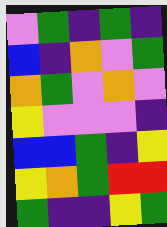[["violet", "green", "indigo", "green", "indigo"], ["blue", "indigo", "orange", "violet", "green"], ["orange", "green", "violet", "orange", "violet"], ["yellow", "violet", "violet", "violet", "indigo"], ["blue", "blue", "green", "indigo", "yellow"], ["yellow", "orange", "green", "red", "red"], ["green", "indigo", "indigo", "yellow", "green"]]